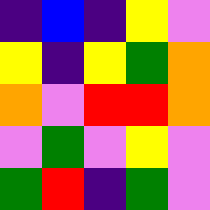[["indigo", "blue", "indigo", "yellow", "violet"], ["yellow", "indigo", "yellow", "green", "orange"], ["orange", "violet", "red", "red", "orange"], ["violet", "green", "violet", "yellow", "violet"], ["green", "red", "indigo", "green", "violet"]]